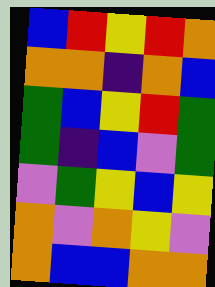[["blue", "red", "yellow", "red", "orange"], ["orange", "orange", "indigo", "orange", "blue"], ["green", "blue", "yellow", "red", "green"], ["green", "indigo", "blue", "violet", "green"], ["violet", "green", "yellow", "blue", "yellow"], ["orange", "violet", "orange", "yellow", "violet"], ["orange", "blue", "blue", "orange", "orange"]]